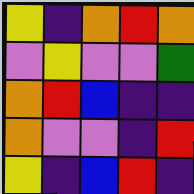[["yellow", "indigo", "orange", "red", "orange"], ["violet", "yellow", "violet", "violet", "green"], ["orange", "red", "blue", "indigo", "indigo"], ["orange", "violet", "violet", "indigo", "red"], ["yellow", "indigo", "blue", "red", "indigo"]]